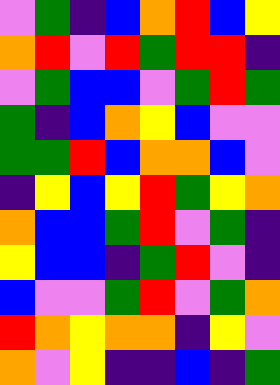[["violet", "green", "indigo", "blue", "orange", "red", "blue", "yellow"], ["orange", "red", "violet", "red", "green", "red", "red", "indigo"], ["violet", "green", "blue", "blue", "violet", "green", "red", "green"], ["green", "indigo", "blue", "orange", "yellow", "blue", "violet", "violet"], ["green", "green", "red", "blue", "orange", "orange", "blue", "violet"], ["indigo", "yellow", "blue", "yellow", "red", "green", "yellow", "orange"], ["orange", "blue", "blue", "green", "red", "violet", "green", "indigo"], ["yellow", "blue", "blue", "indigo", "green", "red", "violet", "indigo"], ["blue", "violet", "violet", "green", "red", "violet", "green", "orange"], ["red", "orange", "yellow", "orange", "orange", "indigo", "yellow", "violet"], ["orange", "violet", "yellow", "indigo", "indigo", "blue", "indigo", "green"]]